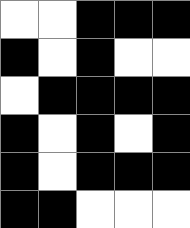[["white", "white", "black", "black", "black"], ["black", "white", "black", "white", "white"], ["white", "black", "black", "black", "black"], ["black", "white", "black", "white", "black"], ["black", "white", "black", "black", "black"], ["black", "black", "white", "white", "white"]]